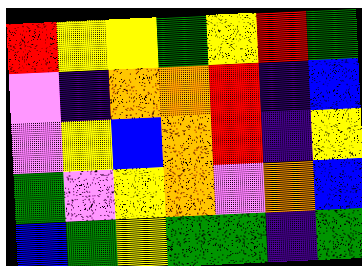[["red", "yellow", "yellow", "green", "yellow", "red", "green"], ["violet", "indigo", "orange", "orange", "red", "indigo", "blue"], ["violet", "yellow", "blue", "orange", "red", "indigo", "yellow"], ["green", "violet", "yellow", "orange", "violet", "orange", "blue"], ["blue", "green", "yellow", "green", "green", "indigo", "green"]]